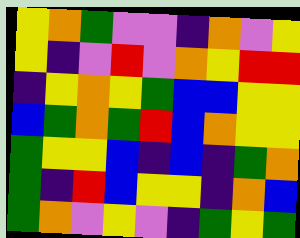[["yellow", "orange", "green", "violet", "violet", "indigo", "orange", "violet", "yellow"], ["yellow", "indigo", "violet", "red", "violet", "orange", "yellow", "red", "red"], ["indigo", "yellow", "orange", "yellow", "green", "blue", "blue", "yellow", "yellow"], ["blue", "green", "orange", "green", "red", "blue", "orange", "yellow", "yellow"], ["green", "yellow", "yellow", "blue", "indigo", "blue", "indigo", "green", "orange"], ["green", "indigo", "red", "blue", "yellow", "yellow", "indigo", "orange", "blue"], ["green", "orange", "violet", "yellow", "violet", "indigo", "green", "yellow", "green"]]